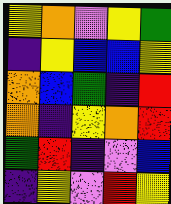[["yellow", "orange", "violet", "yellow", "green"], ["indigo", "yellow", "blue", "blue", "yellow"], ["orange", "blue", "green", "indigo", "red"], ["orange", "indigo", "yellow", "orange", "red"], ["green", "red", "indigo", "violet", "blue"], ["indigo", "yellow", "violet", "red", "yellow"]]